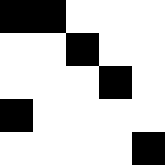[["black", "black", "white", "white", "white"], ["white", "white", "black", "white", "white"], ["white", "white", "white", "black", "white"], ["black", "white", "white", "white", "white"], ["white", "white", "white", "white", "black"]]